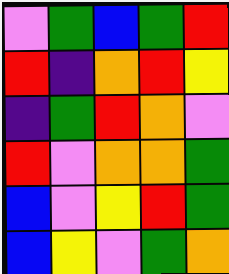[["violet", "green", "blue", "green", "red"], ["red", "indigo", "orange", "red", "yellow"], ["indigo", "green", "red", "orange", "violet"], ["red", "violet", "orange", "orange", "green"], ["blue", "violet", "yellow", "red", "green"], ["blue", "yellow", "violet", "green", "orange"]]